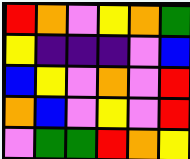[["red", "orange", "violet", "yellow", "orange", "green"], ["yellow", "indigo", "indigo", "indigo", "violet", "blue"], ["blue", "yellow", "violet", "orange", "violet", "red"], ["orange", "blue", "violet", "yellow", "violet", "red"], ["violet", "green", "green", "red", "orange", "yellow"]]